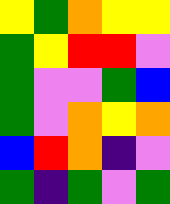[["yellow", "green", "orange", "yellow", "yellow"], ["green", "yellow", "red", "red", "violet"], ["green", "violet", "violet", "green", "blue"], ["green", "violet", "orange", "yellow", "orange"], ["blue", "red", "orange", "indigo", "violet"], ["green", "indigo", "green", "violet", "green"]]